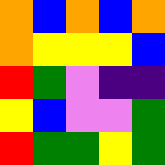[["orange", "blue", "orange", "blue", "orange"], ["orange", "yellow", "yellow", "yellow", "blue"], ["red", "green", "violet", "indigo", "indigo"], ["yellow", "blue", "violet", "violet", "green"], ["red", "green", "green", "yellow", "green"]]